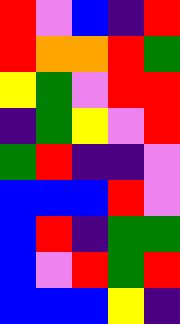[["red", "violet", "blue", "indigo", "red"], ["red", "orange", "orange", "red", "green"], ["yellow", "green", "violet", "red", "red"], ["indigo", "green", "yellow", "violet", "red"], ["green", "red", "indigo", "indigo", "violet"], ["blue", "blue", "blue", "red", "violet"], ["blue", "red", "indigo", "green", "green"], ["blue", "violet", "red", "green", "red"], ["blue", "blue", "blue", "yellow", "indigo"]]